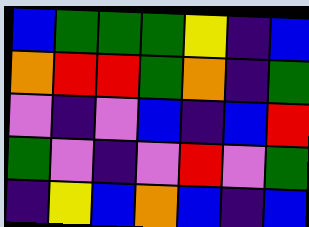[["blue", "green", "green", "green", "yellow", "indigo", "blue"], ["orange", "red", "red", "green", "orange", "indigo", "green"], ["violet", "indigo", "violet", "blue", "indigo", "blue", "red"], ["green", "violet", "indigo", "violet", "red", "violet", "green"], ["indigo", "yellow", "blue", "orange", "blue", "indigo", "blue"]]